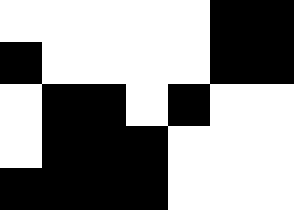[["white", "white", "white", "white", "white", "black", "black"], ["black", "white", "white", "white", "white", "black", "black"], ["white", "black", "black", "white", "black", "white", "white"], ["white", "black", "black", "black", "white", "white", "white"], ["black", "black", "black", "black", "white", "white", "white"]]